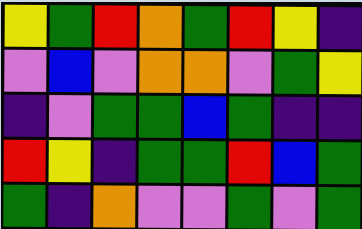[["yellow", "green", "red", "orange", "green", "red", "yellow", "indigo"], ["violet", "blue", "violet", "orange", "orange", "violet", "green", "yellow"], ["indigo", "violet", "green", "green", "blue", "green", "indigo", "indigo"], ["red", "yellow", "indigo", "green", "green", "red", "blue", "green"], ["green", "indigo", "orange", "violet", "violet", "green", "violet", "green"]]